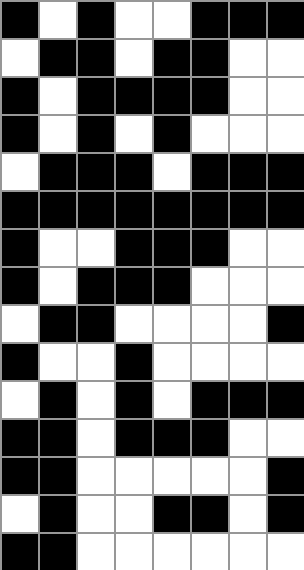[["black", "white", "black", "white", "white", "black", "black", "black"], ["white", "black", "black", "white", "black", "black", "white", "white"], ["black", "white", "black", "black", "black", "black", "white", "white"], ["black", "white", "black", "white", "black", "white", "white", "white"], ["white", "black", "black", "black", "white", "black", "black", "black"], ["black", "black", "black", "black", "black", "black", "black", "black"], ["black", "white", "white", "black", "black", "black", "white", "white"], ["black", "white", "black", "black", "black", "white", "white", "white"], ["white", "black", "black", "white", "white", "white", "white", "black"], ["black", "white", "white", "black", "white", "white", "white", "white"], ["white", "black", "white", "black", "white", "black", "black", "black"], ["black", "black", "white", "black", "black", "black", "white", "white"], ["black", "black", "white", "white", "white", "white", "white", "black"], ["white", "black", "white", "white", "black", "black", "white", "black"], ["black", "black", "white", "white", "white", "white", "white", "white"]]